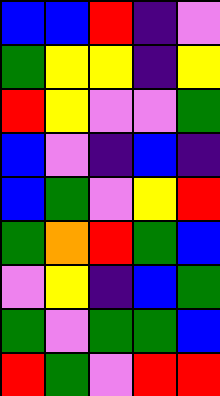[["blue", "blue", "red", "indigo", "violet"], ["green", "yellow", "yellow", "indigo", "yellow"], ["red", "yellow", "violet", "violet", "green"], ["blue", "violet", "indigo", "blue", "indigo"], ["blue", "green", "violet", "yellow", "red"], ["green", "orange", "red", "green", "blue"], ["violet", "yellow", "indigo", "blue", "green"], ["green", "violet", "green", "green", "blue"], ["red", "green", "violet", "red", "red"]]